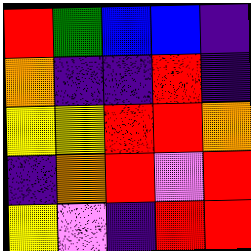[["red", "green", "blue", "blue", "indigo"], ["orange", "indigo", "indigo", "red", "indigo"], ["yellow", "yellow", "red", "red", "orange"], ["indigo", "orange", "red", "violet", "red"], ["yellow", "violet", "indigo", "red", "red"]]